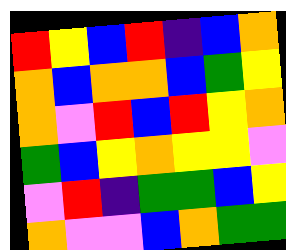[["red", "yellow", "blue", "red", "indigo", "blue", "orange"], ["orange", "blue", "orange", "orange", "blue", "green", "yellow"], ["orange", "violet", "red", "blue", "red", "yellow", "orange"], ["green", "blue", "yellow", "orange", "yellow", "yellow", "violet"], ["violet", "red", "indigo", "green", "green", "blue", "yellow"], ["orange", "violet", "violet", "blue", "orange", "green", "green"]]